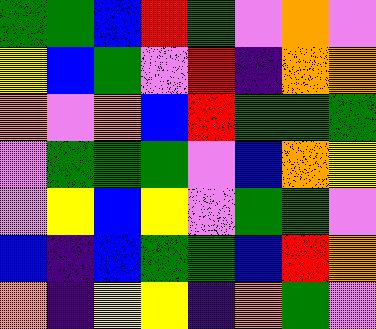[["green", "green", "blue", "red", "green", "violet", "orange", "violet"], ["yellow", "blue", "green", "violet", "red", "indigo", "orange", "orange"], ["orange", "violet", "orange", "blue", "red", "green", "green", "green"], ["violet", "green", "green", "green", "violet", "blue", "orange", "yellow"], ["violet", "yellow", "blue", "yellow", "violet", "green", "green", "violet"], ["blue", "indigo", "blue", "green", "green", "blue", "red", "orange"], ["orange", "indigo", "yellow", "yellow", "indigo", "orange", "green", "violet"]]